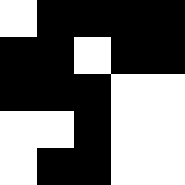[["white", "black", "black", "black", "black"], ["black", "black", "white", "black", "black"], ["black", "black", "black", "white", "white"], ["white", "white", "black", "white", "white"], ["white", "black", "black", "white", "white"]]